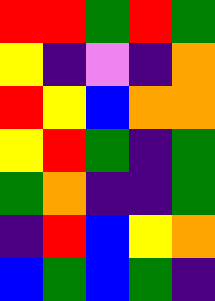[["red", "red", "green", "red", "green"], ["yellow", "indigo", "violet", "indigo", "orange"], ["red", "yellow", "blue", "orange", "orange"], ["yellow", "red", "green", "indigo", "green"], ["green", "orange", "indigo", "indigo", "green"], ["indigo", "red", "blue", "yellow", "orange"], ["blue", "green", "blue", "green", "indigo"]]